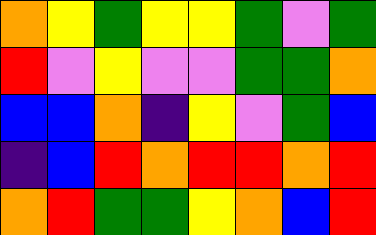[["orange", "yellow", "green", "yellow", "yellow", "green", "violet", "green"], ["red", "violet", "yellow", "violet", "violet", "green", "green", "orange"], ["blue", "blue", "orange", "indigo", "yellow", "violet", "green", "blue"], ["indigo", "blue", "red", "orange", "red", "red", "orange", "red"], ["orange", "red", "green", "green", "yellow", "orange", "blue", "red"]]